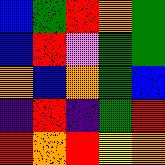[["blue", "green", "red", "orange", "green"], ["blue", "red", "violet", "green", "green"], ["orange", "blue", "orange", "green", "blue"], ["indigo", "red", "indigo", "green", "red"], ["red", "orange", "red", "yellow", "orange"]]